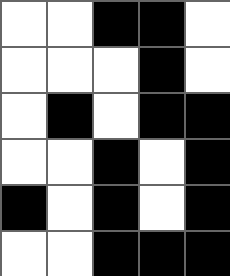[["white", "white", "black", "black", "white"], ["white", "white", "white", "black", "white"], ["white", "black", "white", "black", "black"], ["white", "white", "black", "white", "black"], ["black", "white", "black", "white", "black"], ["white", "white", "black", "black", "black"]]